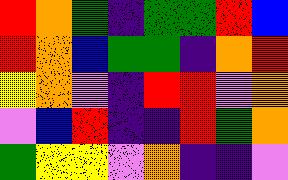[["red", "orange", "green", "indigo", "green", "green", "red", "blue"], ["red", "orange", "blue", "green", "green", "indigo", "orange", "red"], ["yellow", "orange", "violet", "indigo", "red", "red", "violet", "orange"], ["violet", "blue", "red", "indigo", "indigo", "red", "green", "orange"], ["green", "yellow", "yellow", "violet", "orange", "indigo", "indigo", "violet"]]